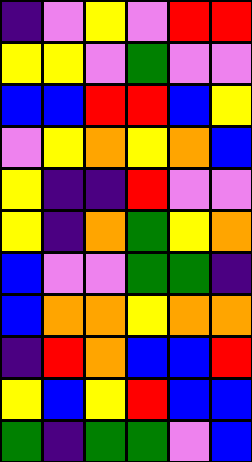[["indigo", "violet", "yellow", "violet", "red", "red"], ["yellow", "yellow", "violet", "green", "violet", "violet"], ["blue", "blue", "red", "red", "blue", "yellow"], ["violet", "yellow", "orange", "yellow", "orange", "blue"], ["yellow", "indigo", "indigo", "red", "violet", "violet"], ["yellow", "indigo", "orange", "green", "yellow", "orange"], ["blue", "violet", "violet", "green", "green", "indigo"], ["blue", "orange", "orange", "yellow", "orange", "orange"], ["indigo", "red", "orange", "blue", "blue", "red"], ["yellow", "blue", "yellow", "red", "blue", "blue"], ["green", "indigo", "green", "green", "violet", "blue"]]